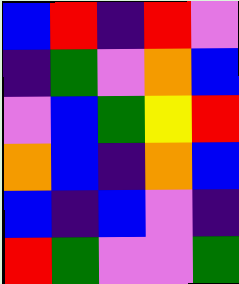[["blue", "red", "indigo", "red", "violet"], ["indigo", "green", "violet", "orange", "blue"], ["violet", "blue", "green", "yellow", "red"], ["orange", "blue", "indigo", "orange", "blue"], ["blue", "indigo", "blue", "violet", "indigo"], ["red", "green", "violet", "violet", "green"]]